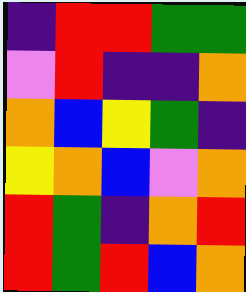[["indigo", "red", "red", "green", "green"], ["violet", "red", "indigo", "indigo", "orange"], ["orange", "blue", "yellow", "green", "indigo"], ["yellow", "orange", "blue", "violet", "orange"], ["red", "green", "indigo", "orange", "red"], ["red", "green", "red", "blue", "orange"]]